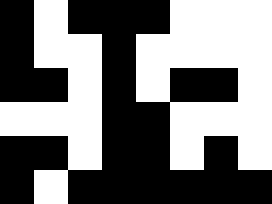[["black", "white", "black", "black", "black", "white", "white", "white"], ["black", "white", "white", "black", "white", "white", "white", "white"], ["black", "black", "white", "black", "white", "black", "black", "white"], ["white", "white", "white", "black", "black", "white", "white", "white"], ["black", "black", "white", "black", "black", "white", "black", "white"], ["black", "white", "black", "black", "black", "black", "black", "black"]]